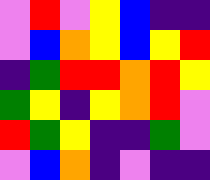[["violet", "red", "violet", "yellow", "blue", "indigo", "indigo"], ["violet", "blue", "orange", "yellow", "blue", "yellow", "red"], ["indigo", "green", "red", "red", "orange", "red", "yellow"], ["green", "yellow", "indigo", "yellow", "orange", "red", "violet"], ["red", "green", "yellow", "indigo", "indigo", "green", "violet"], ["violet", "blue", "orange", "indigo", "violet", "indigo", "indigo"]]